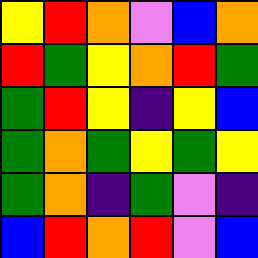[["yellow", "red", "orange", "violet", "blue", "orange"], ["red", "green", "yellow", "orange", "red", "green"], ["green", "red", "yellow", "indigo", "yellow", "blue"], ["green", "orange", "green", "yellow", "green", "yellow"], ["green", "orange", "indigo", "green", "violet", "indigo"], ["blue", "red", "orange", "red", "violet", "blue"]]